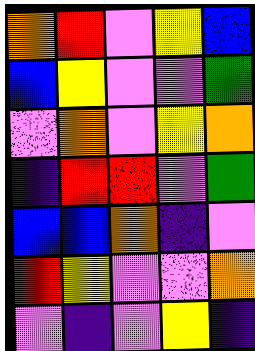[["orange", "red", "violet", "yellow", "blue"], ["blue", "yellow", "violet", "violet", "green"], ["violet", "orange", "violet", "yellow", "orange"], ["indigo", "red", "red", "violet", "green"], ["blue", "blue", "orange", "indigo", "violet"], ["red", "yellow", "violet", "violet", "orange"], ["violet", "indigo", "violet", "yellow", "indigo"]]